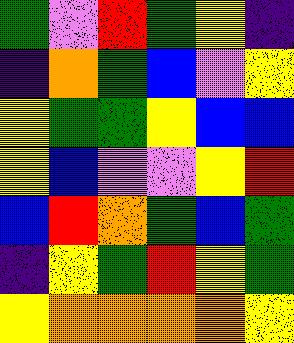[["green", "violet", "red", "green", "yellow", "indigo"], ["indigo", "orange", "green", "blue", "violet", "yellow"], ["yellow", "green", "green", "yellow", "blue", "blue"], ["yellow", "blue", "violet", "violet", "yellow", "red"], ["blue", "red", "orange", "green", "blue", "green"], ["indigo", "yellow", "green", "red", "yellow", "green"], ["yellow", "orange", "orange", "orange", "orange", "yellow"]]